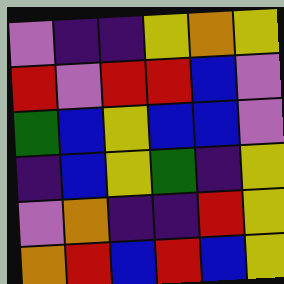[["violet", "indigo", "indigo", "yellow", "orange", "yellow"], ["red", "violet", "red", "red", "blue", "violet"], ["green", "blue", "yellow", "blue", "blue", "violet"], ["indigo", "blue", "yellow", "green", "indigo", "yellow"], ["violet", "orange", "indigo", "indigo", "red", "yellow"], ["orange", "red", "blue", "red", "blue", "yellow"]]